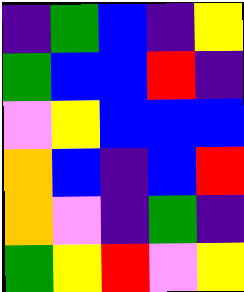[["indigo", "green", "blue", "indigo", "yellow"], ["green", "blue", "blue", "red", "indigo"], ["violet", "yellow", "blue", "blue", "blue"], ["orange", "blue", "indigo", "blue", "red"], ["orange", "violet", "indigo", "green", "indigo"], ["green", "yellow", "red", "violet", "yellow"]]